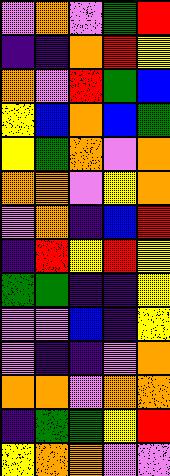[["violet", "orange", "violet", "green", "red"], ["indigo", "indigo", "orange", "red", "yellow"], ["orange", "violet", "red", "green", "blue"], ["yellow", "blue", "orange", "blue", "green"], ["yellow", "green", "orange", "violet", "orange"], ["orange", "orange", "violet", "yellow", "orange"], ["violet", "orange", "indigo", "blue", "red"], ["indigo", "red", "yellow", "red", "yellow"], ["green", "green", "indigo", "indigo", "yellow"], ["violet", "violet", "blue", "indigo", "yellow"], ["violet", "indigo", "indigo", "violet", "orange"], ["orange", "orange", "violet", "orange", "orange"], ["indigo", "green", "green", "yellow", "red"], ["yellow", "orange", "orange", "violet", "violet"]]